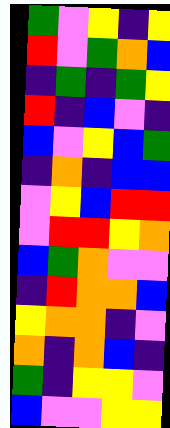[["green", "violet", "yellow", "indigo", "yellow"], ["red", "violet", "green", "orange", "blue"], ["indigo", "green", "indigo", "green", "yellow"], ["red", "indigo", "blue", "violet", "indigo"], ["blue", "violet", "yellow", "blue", "green"], ["indigo", "orange", "indigo", "blue", "blue"], ["violet", "yellow", "blue", "red", "red"], ["violet", "red", "red", "yellow", "orange"], ["blue", "green", "orange", "violet", "violet"], ["indigo", "red", "orange", "orange", "blue"], ["yellow", "orange", "orange", "indigo", "violet"], ["orange", "indigo", "orange", "blue", "indigo"], ["green", "indigo", "yellow", "yellow", "violet"], ["blue", "violet", "violet", "yellow", "yellow"]]